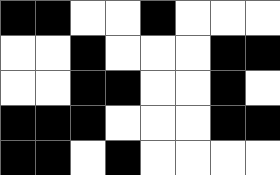[["black", "black", "white", "white", "black", "white", "white", "white"], ["white", "white", "black", "white", "white", "white", "black", "black"], ["white", "white", "black", "black", "white", "white", "black", "white"], ["black", "black", "black", "white", "white", "white", "black", "black"], ["black", "black", "white", "black", "white", "white", "white", "white"]]